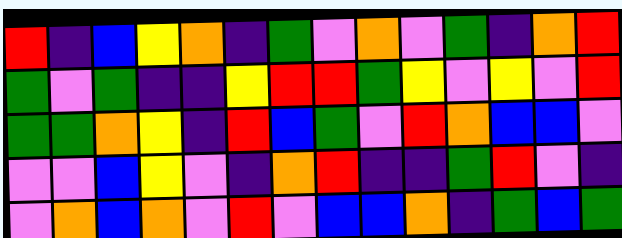[["red", "indigo", "blue", "yellow", "orange", "indigo", "green", "violet", "orange", "violet", "green", "indigo", "orange", "red"], ["green", "violet", "green", "indigo", "indigo", "yellow", "red", "red", "green", "yellow", "violet", "yellow", "violet", "red"], ["green", "green", "orange", "yellow", "indigo", "red", "blue", "green", "violet", "red", "orange", "blue", "blue", "violet"], ["violet", "violet", "blue", "yellow", "violet", "indigo", "orange", "red", "indigo", "indigo", "green", "red", "violet", "indigo"], ["violet", "orange", "blue", "orange", "violet", "red", "violet", "blue", "blue", "orange", "indigo", "green", "blue", "green"]]